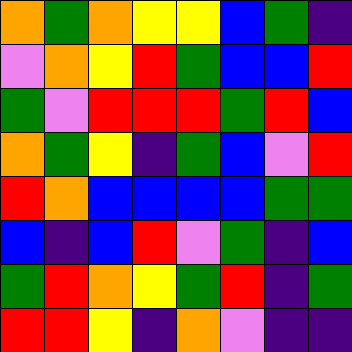[["orange", "green", "orange", "yellow", "yellow", "blue", "green", "indigo"], ["violet", "orange", "yellow", "red", "green", "blue", "blue", "red"], ["green", "violet", "red", "red", "red", "green", "red", "blue"], ["orange", "green", "yellow", "indigo", "green", "blue", "violet", "red"], ["red", "orange", "blue", "blue", "blue", "blue", "green", "green"], ["blue", "indigo", "blue", "red", "violet", "green", "indigo", "blue"], ["green", "red", "orange", "yellow", "green", "red", "indigo", "green"], ["red", "red", "yellow", "indigo", "orange", "violet", "indigo", "indigo"]]